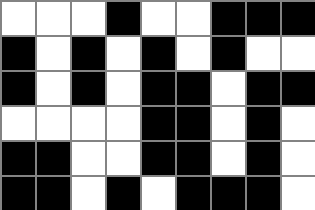[["white", "white", "white", "black", "white", "white", "black", "black", "black"], ["black", "white", "black", "white", "black", "white", "black", "white", "white"], ["black", "white", "black", "white", "black", "black", "white", "black", "black"], ["white", "white", "white", "white", "black", "black", "white", "black", "white"], ["black", "black", "white", "white", "black", "black", "white", "black", "white"], ["black", "black", "white", "black", "white", "black", "black", "black", "white"]]